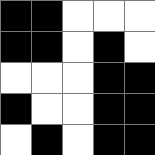[["black", "black", "white", "white", "white"], ["black", "black", "white", "black", "white"], ["white", "white", "white", "black", "black"], ["black", "white", "white", "black", "black"], ["white", "black", "white", "black", "black"]]